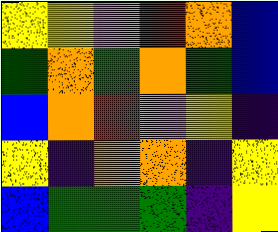[["yellow", "yellow", "violet", "red", "orange", "blue"], ["green", "orange", "green", "orange", "green", "blue"], ["blue", "orange", "red", "violet", "yellow", "indigo"], ["yellow", "indigo", "orange", "orange", "indigo", "yellow"], ["blue", "green", "green", "green", "indigo", "yellow"]]